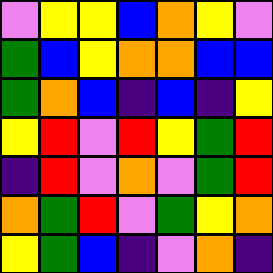[["violet", "yellow", "yellow", "blue", "orange", "yellow", "violet"], ["green", "blue", "yellow", "orange", "orange", "blue", "blue"], ["green", "orange", "blue", "indigo", "blue", "indigo", "yellow"], ["yellow", "red", "violet", "red", "yellow", "green", "red"], ["indigo", "red", "violet", "orange", "violet", "green", "red"], ["orange", "green", "red", "violet", "green", "yellow", "orange"], ["yellow", "green", "blue", "indigo", "violet", "orange", "indigo"]]